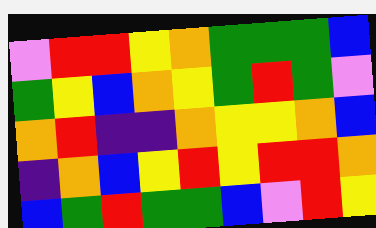[["violet", "red", "red", "yellow", "orange", "green", "green", "green", "blue"], ["green", "yellow", "blue", "orange", "yellow", "green", "red", "green", "violet"], ["orange", "red", "indigo", "indigo", "orange", "yellow", "yellow", "orange", "blue"], ["indigo", "orange", "blue", "yellow", "red", "yellow", "red", "red", "orange"], ["blue", "green", "red", "green", "green", "blue", "violet", "red", "yellow"]]